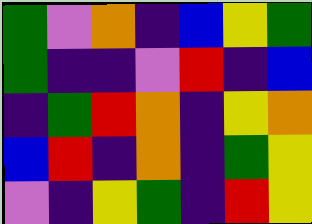[["green", "violet", "orange", "indigo", "blue", "yellow", "green"], ["green", "indigo", "indigo", "violet", "red", "indigo", "blue"], ["indigo", "green", "red", "orange", "indigo", "yellow", "orange"], ["blue", "red", "indigo", "orange", "indigo", "green", "yellow"], ["violet", "indigo", "yellow", "green", "indigo", "red", "yellow"]]